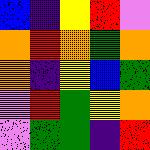[["blue", "indigo", "yellow", "red", "violet"], ["orange", "red", "orange", "green", "orange"], ["orange", "indigo", "yellow", "blue", "green"], ["violet", "red", "green", "yellow", "orange"], ["violet", "green", "green", "indigo", "red"]]